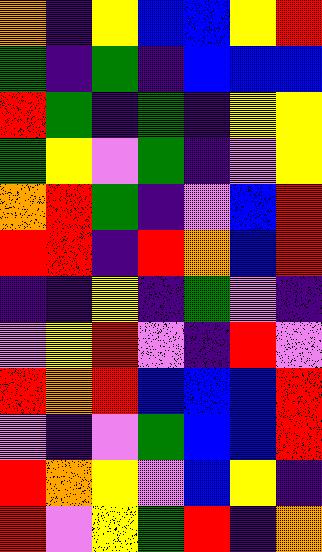[["orange", "indigo", "yellow", "blue", "blue", "yellow", "red"], ["green", "indigo", "green", "indigo", "blue", "blue", "blue"], ["red", "green", "indigo", "green", "indigo", "yellow", "yellow"], ["green", "yellow", "violet", "green", "indigo", "violet", "yellow"], ["orange", "red", "green", "indigo", "violet", "blue", "red"], ["red", "red", "indigo", "red", "orange", "blue", "red"], ["indigo", "indigo", "yellow", "indigo", "green", "violet", "indigo"], ["violet", "yellow", "red", "violet", "indigo", "red", "violet"], ["red", "orange", "red", "blue", "blue", "blue", "red"], ["violet", "indigo", "violet", "green", "blue", "blue", "red"], ["red", "orange", "yellow", "violet", "blue", "yellow", "indigo"], ["red", "violet", "yellow", "green", "red", "indigo", "orange"]]